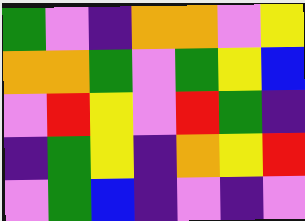[["green", "violet", "indigo", "orange", "orange", "violet", "yellow"], ["orange", "orange", "green", "violet", "green", "yellow", "blue"], ["violet", "red", "yellow", "violet", "red", "green", "indigo"], ["indigo", "green", "yellow", "indigo", "orange", "yellow", "red"], ["violet", "green", "blue", "indigo", "violet", "indigo", "violet"]]